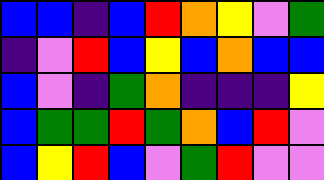[["blue", "blue", "indigo", "blue", "red", "orange", "yellow", "violet", "green"], ["indigo", "violet", "red", "blue", "yellow", "blue", "orange", "blue", "blue"], ["blue", "violet", "indigo", "green", "orange", "indigo", "indigo", "indigo", "yellow"], ["blue", "green", "green", "red", "green", "orange", "blue", "red", "violet"], ["blue", "yellow", "red", "blue", "violet", "green", "red", "violet", "violet"]]